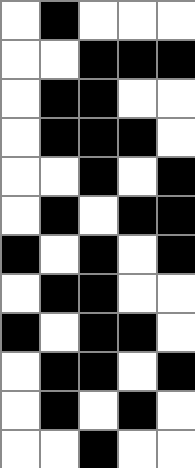[["white", "black", "white", "white", "white"], ["white", "white", "black", "black", "black"], ["white", "black", "black", "white", "white"], ["white", "black", "black", "black", "white"], ["white", "white", "black", "white", "black"], ["white", "black", "white", "black", "black"], ["black", "white", "black", "white", "black"], ["white", "black", "black", "white", "white"], ["black", "white", "black", "black", "white"], ["white", "black", "black", "white", "black"], ["white", "black", "white", "black", "white"], ["white", "white", "black", "white", "white"]]